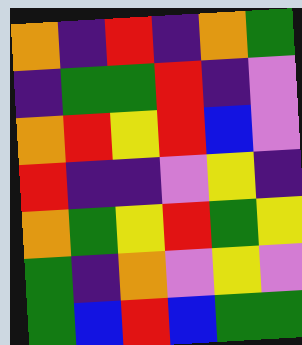[["orange", "indigo", "red", "indigo", "orange", "green"], ["indigo", "green", "green", "red", "indigo", "violet"], ["orange", "red", "yellow", "red", "blue", "violet"], ["red", "indigo", "indigo", "violet", "yellow", "indigo"], ["orange", "green", "yellow", "red", "green", "yellow"], ["green", "indigo", "orange", "violet", "yellow", "violet"], ["green", "blue", "red", "blue", "green", "green"]]